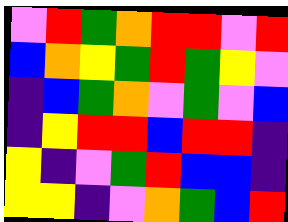[["violet", "red", "green", "orange", "red", "red", "violet", "red"], ["blue", "orange", "yellow", "green", "red", "green", "yellow", "violet"], ["indigo", "blue", "green", "orange", "violet", "green", "violet", "blue"], ["indigo", "yellow", "red", "red", "blue", "red", "red", "indigo"], ["yellow", "indigo", "violet", "green", "red", "blue", "blue", "indigo"], ["yellow", "yellow", "indigo", "violet", "orange", "green", "blue", "red"]]